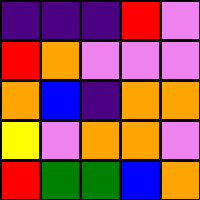[["indigo", "indigo", "indigo", "red", "violet"], ["red", "orange", "violet", "violet", "violet"], ["orange", "blue", "indigo", "orange", "orange"], ["yellow", "violet", "orange", "orange", "violet"], ["red", "green", "green", "blue", "orange"]]